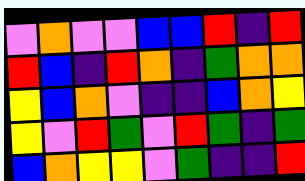[["violet", "orange", "violet", "violet", "blue", "blue", "red", "indigo", "red"], ["red", "blue", "indigo", "red", "orange", "indigo", "green", "orange", "orange"], ["yellow", "blue", "orange", "violet", "indigo", "indigo", "blue", "orange", "yellow"], ["yellow", "violet", "red", "green", "violet", "red", "green", "indigo", "green"], ["blue", "orange", "yellow", "yellow", "violet", "green", "indigo", "indigo", "red"]]